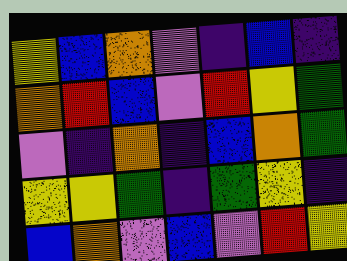[["yellow", "blue", "orange", "violet", "indigo", "blue", "indigo"], ["orange", "red", "blue", "violet", "red", "yellow", "green"], ["violet", "indigo", "orange", "indigo", "blue", "orange", "green"], ["yellow", "yellow", "green", "indigo", "green", "yellow", "indigo"], ["blue", "orange", "violet", "blue", "violet", "red", "yellow"]]